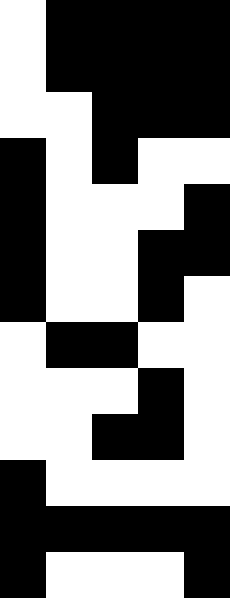[["white", "black", "black", "black", "black"], ["white", "black", "black", "black", "black"], ["white", "white", "black", "black", "black"], ["black", "white", "black", "white", "white"], ["black", "white", "white", "white", "black"], ["black", "white", "white", "black", "black"], ["black", "white", "white", "black", "white"], ["white", "black", "black", "white", "white"], ["white", "white", "white", "black", "white"], ["white", "white", "black", "black", "white"], ["black", "white", "white", "white", "white"], ["black", "black", "black", "black", "black"], ["black", "white", "white", "white", "black"]]